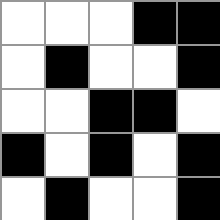[["white", "white", "white", "black", "black"], ["white", "black", "white", "white", "black"], ["white", "white", "black", "black", "white"], ["black", "white", "black", "white", "black"], ["white", "black", "white", "white", "black"]]